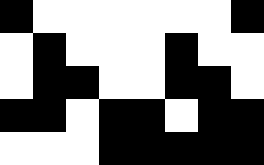[["black", "white", "white", "white", "white", "white", "white", "black"], ["white", "black", "white", "white", "white", "black", "white", "white"], ["white", "black", "black", "white", "white", "black", "black", "white"], ["black", "black", "white", "black", "black", "white", "black", "black"], ["white", "white", "white", "black", "black", "black", "black", "black"]]